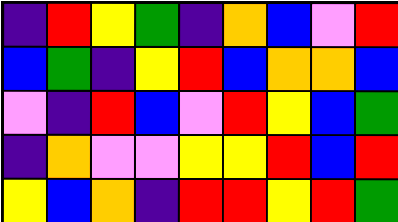[["indigo", "red", "yellow", "green", "indigo", "orange", "blue", "violet", "red"], ["blue", "green", "indigo", "yellow", "red", "blue", "orange", "orange", "blue"], ["violet", "indigo", "red", "blue", "violet", "red", "yellow", "blue", "green"], ["indigo", "orange", "violet", "violet", "yellow", "yellow", "red", "blue", "red"], ["yellow", "blue", "orange", "indigo", "red", "red", "yellow", "red", "green"]]